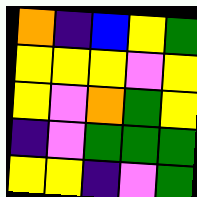[["orange", "indigo", "blue", "yellow", "green"], ["yellow", "yellow", "yellow", "violet", "yellow"], ["yellow", "violet", "orange", "green", "yellow"], ["indigo", "violet", "green", "green", "green"], ["yellow", "yellow", "indigo", "violet", "green"]]